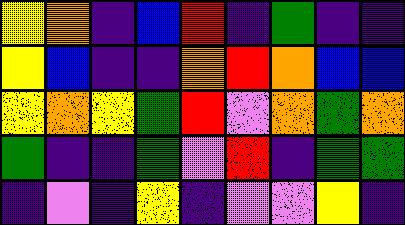[["yellow", "orange", "indigo", "blue", "red", "indigo", "green", "indigo", "indigo"], ["yellow", "blue", "indigo", "indigo", "orange", "red", "orange", "blue", "blue"], ["yellow", "orange", "yellow", "green", "red", "violet", "orange", "green", "orange"], ["green", "indigo", "indigo", "green", "violet", "red", "indigo", "green", "green"], ["indigo", "violet", "indigo", "yellow", "indigo", "violet", "violet", "yellow", "indigo"]]